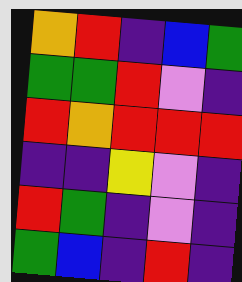[["orange", "red", "indigo", "blue", "green"], ["green", "green", "red", "violet", "indigo"], ["red", "orange", "red", "red", "red"], ["indigo", "indigo", "yellow", "violet", "indigo"], ["red", "green", "indigo", "violet", "indigo"], ["green", "blue", "indigo", "red", "indigo"]]